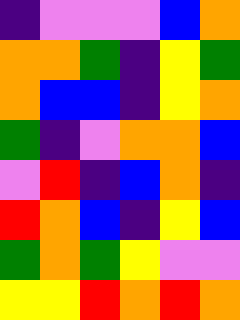[["indigo", "violet", "violet", "violet", "blue", "orange"], ["orange", "orange", "green", "indigo", "yellow", "green"], ["orange", "blue", "blue", "indigo", "yellow", "orange"], ["green", "indigo", "violet", "orange", "orange", "blue"], ["violet", "red", "indigo", "blue", "orange", "indigo"], ["red", "orange", "blue", "indigo", "yellow", "blue"], ["green", "orange", "green", "yellow", "violet", "violet"], ["yellow", "yellow", "red", "orange", "red", "orange"]]